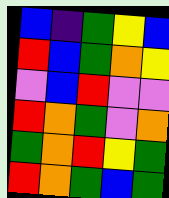[["blue", "indigo", "green", "yellow", "blue"], ["red", "blue", "green", "orange", "yellow"], ["violet", "blue", "red", "violet", "violet"], ["red", "orange", "green", "violet", "orange"], ["green", "orange", "red", "yellow", "green"], ["red", "orange", "green", "blue", "green"]]